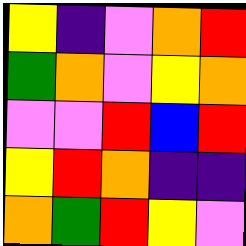[["yellow", "indigo", "violet", "orange", "red"], ["green", "orange", "violet", "yellow", "orange"], ["violet", "violet", "red", "blue", "red"], ["yellow", "red", "orange", "indigo", "indigo"], ["orange", "green", "red", "yellow", "violet"]]